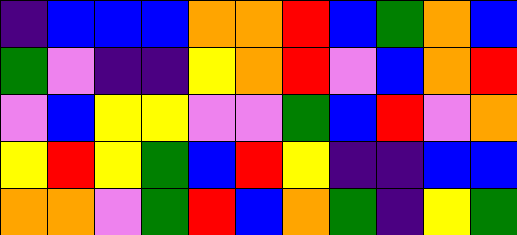[["indigo", "blue", "blue", "blue", "orange", "orange", "red", "blue", "green", "orange", "blue"], ["green", "violet", "indigo", "indigo", "yellow", "orange", "red", "violet", "blue", "orange", "red"], ["violet", "blue", "yellow", "yellow", "violet", "violet", "green", "blue", "red", "violet", "orange"], ["yellow", "red", "yellow", "green", "blue", "red", "yellow", "indigo", "indigo", "blue", "blue"], ["orange", "orange", "violet", "green", "red", "blue", "orange", "green", "indigo", "yellow", "green"]]